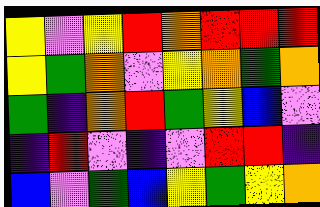[["yellow", "violet", "yellow", "red", "orange", "red", "red", "red"], ["yellow", "green", "orange", "violet", "yellow", "orange", "green", "orange"], ["green", "indigo", "orange", "red", "green", "yellow", "blue", "violet"], ["indigo", "red", "violet", "indigo", "violet", "red", "red", "indigo"], ["blue", "violet", "green", "blue", "yellow", "green", "yellow", "orange"]]